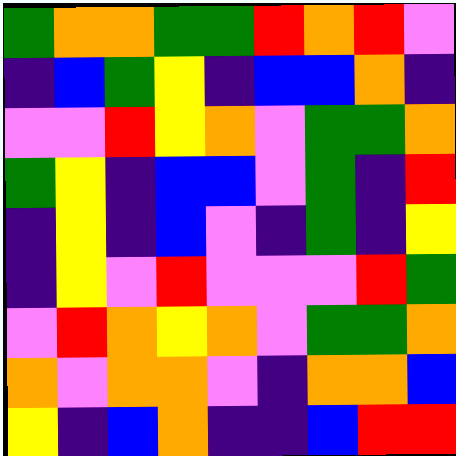[["green", "orange", "orange", "green", "green", "red", "orange", "red", "violet"], ["indigo", "blue", "green", "yellow", "indigo", "blue", "blue", "orange", "indigo"], ["violet", "violet", "red", "yellow", "orange", "violet", "green", "green", "orange"], ["green", "yellow", "indigo", "blue", "blue", "violet", "green", "indigo", "red"], ["indigo", "yellow", "indigo", "blue", "violet", "indigo", "green", "indigo", "yellow"], ["indigo", "yellow", "violet", "red", "violet", "violet", "violet", "red", "green"], ["violet", "red", "orange", "yellow", "orange", "violet", "green", "green", "orange"], ["orange", "violet", "orange", "orange", "violet", "indigo", "orange", "orange", "blue"], ["yellow", "indigo", "blue", "orange", "indigo", "indigo", "blue", "red", "red"]]